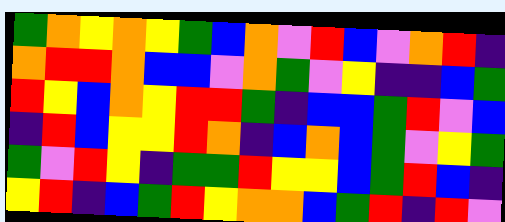[["green", "orange", "yellow", "orange", "yellow", "green", "blue", "orange", "violet", "red", "blue", "violet", "orange", "red", "indigo"], ["orange", "red", "red", "orange", "blue", "blue", "violet", "orange", "green", "violet", "yellow", "indigo", "indigo", "blue", "green"], ["red", "yellow", "blue", "orange", "yellow", "red", "red", "green", "indigo", "blue", "blue", "green", "red", "violet", "blue"], ["indigo", "red", "blue", "yellow", "yellow", "red", "orange", "indigo", "blue", "orange", "blue", "green", "violet", "yellow", "green"], ["green", "violet", "red", "yellow", "indigo", "green", "green", "red", "yellow", "yellow", "blue", "green", "red", "blue", "indigo"], ["yellow", "red", "indigo", "blue", "green", "red", "yellow", "orange", "orange", "blue", "green", "red", "indigo", "red", "violet"]]